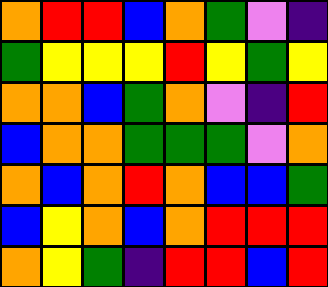[["orange", "red", "red", "blue", "orange", "green", "violet", "indigo"], ["green", "yellow", "yellow", "yellow", "red", "yellow", "green", "yellow"], ["orange", "orange", "blue", "green", "orange", "violet", "indigo", "red"], ["blue", "orange", "orange", "green", "green", "green", "violet", "orange"], ["orange", "blue", "orange", "red", "orange", "blue", "blue", "green"], ["blue", "yellow", "orange", "blue", "orange", "red", "red", "red"], ["orange", "yellow", "green", "indigo", "red", "red", "blue", "red"]]